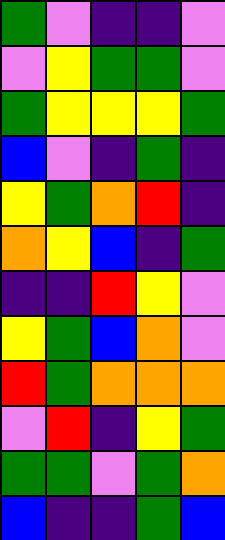[["green", "violet", "indigo", "indigo", "violet"], ["violet", "yellow", "green", "green", "violet"], ["green", "yellow", "yellow", "yellow", "green"], ["blue", "violet", "indigo", "green", "indigo"], ["yellow", "green", "orange", "red", "indigo"], ["orange", "yellow", "blue", "indigo", "green"], ["indigo", "indigo", "red", "yellow", "violet"], ["yellow", "green", "blue", "orange", "violet"], ["red", "green", "orange", "orange", "orange"], ["violet", "red", "indigo", "yellow", "green"], ["green", "green", "violet", "green", "orange"], ["blue", "indigo", "indigo", "green", "blue"]]